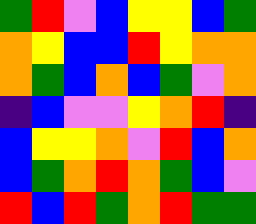[["green", "red", "violet", "blue", "yellow", "yellow", "blue", "green"], ["orange", "yellow", "blue", "blue", "red", "yellow", "orange", "orange"], ["orange", "green", "blue", "orange", "blue", "green", "violet", "orange"], ["indigo", "blue", "violet", "violet", "yellow", "orange", "red", "indigo"], ["blue", "yellow", "yellow", "orange", "violet", "red", "blue", "orange"], ["blue", "green", "orange", "red", "orange", "green", "blue", "violet"], ["red", "blue", "red", "green", "orange", "red", "green", "green"]]